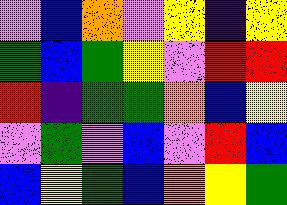[["violet", "blue", "orange", "violet", "yellow", "indigo", "yellow"], ["green", "blue", "green", "yellow", "violet", "red", "red"], ["red", "indigo", "green", "green", "orange", "blue", "yellow"], ["violet", "green", "violet", "blue", "violet", "red", "blue"], ["blue", "yellow", "green", "blue", "orange", "yellow", "green"]]